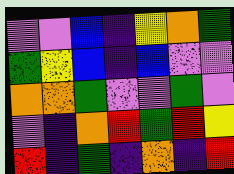[["violet", "violet", "blue", "indigo", "yellow", "orange", "green"], ["green", "yellow", "blue", "indigo", "blue", "violet", "violet"], ["orange", "orange", "green", "violet", "violet", "green", "violet"], ["violet", "indigo", "orange", "red", "green", "red", "yellow"], ["red", "indigo", "green", "indigo", "orange", "indigo", "red"]]